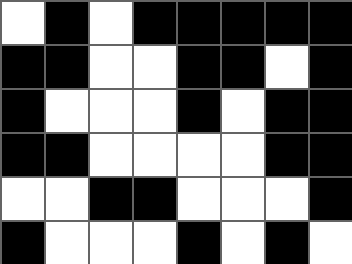[["white", "black", "white", "black", "black", "black", "black", "black"], ["black", "black", "white", "white", "black", "black", "white", "black"], ["black", "white", "white", "white", "black", "white", "black", "black"], ["black", "black", "white", "white", "white", "white", "black", "black"], ["white", "white", "black", "black", "white", "white", "white", "black"], ["black", "white", "white", "white", "black", "white", "black", "white"]]